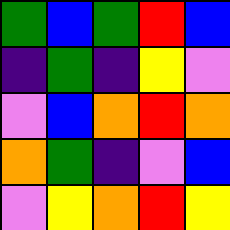[["green", "blue", "green", "red", "blue"], ["indigo", "green", "indigo", "yellow", "violet"], ["violet", "blue", "orange", "red", "orange"], ["orange", "green", "indigo", "violet", "blue"], ["violet", "yellow", "orange", "red", "yellow"]]